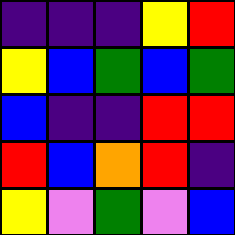[["indigo", "indigo", "indigo", "yellow", "red"], ["yellow", "blue", "green", "blue", "green"], ["blue", "indigo", "indigo", "red", "red"], ["red", "blue", "orange", "red", "indigo"], ["yellow", "violet", "green", "violet", "blue"]]